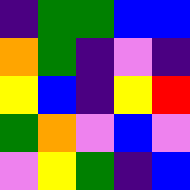[["indigo", "green", "green", "blue", "blue"], ["orange", "green", "indigo", "violet", "indigo"], ["yellow", "blue", "indigo", "yellow", "red"], ["green", "orange", "violet", "blue", "violet"], ["violet", "yellow", "green", "indigo", "blue"]]